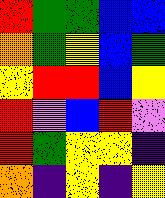[["red", "green", "green", "blue", "blue"], ["orange", "green", "yellow", "blue", "green"], ["yellow", "red", "red", "blue", "yellow"], ["red", "violet", "blue", "red", "violet"], ["red", "green", "yellow", "yellow", "indigo"], ["orange", "indigo", "yellow", "indigo", "yellow"]]